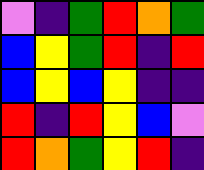[["violet", "indigo", "green", "red", "orange", "green"], ["blue", "yellow", "green", "red", "indigo", "red"], ["blue", "yellow", "blue", "yellow", "indigo", "indigo"], ["red", "indigo", "red", "yellow", "blue", "violet"], ["red", "orange", "green", "yellow", "red", "indigo"]]